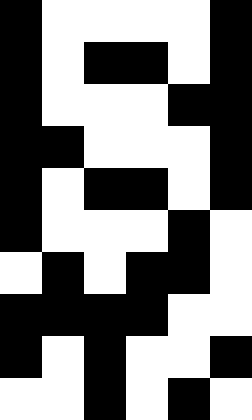[["black", "white", "white", "white", "white", "black"], ["black", "white", "black", "black", "white", "black"], ["black", "white", "white", "white", "black", "black"], ["black", "black", "white", "white", "white", "black"], ["black", "white", "black", "black", "white", "black"], ["black", "white", "white", "white", "black", "white"], ["white", "black", "white", "black", "black", "white"], ["black", "black", "black", "black", "white", "white"], ["black", "white", "black", "white", "white", "black"], ["white", "white", "black", "white", "black", "white"]]